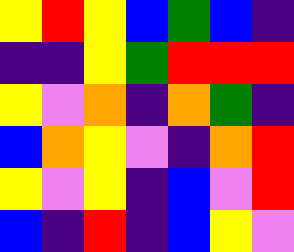[["yellow", "red", "yellow", "blue", "green", "blue", "indigo"], ["indigo", "indigo", "yellow", "green", "red", "red", "red"], ["yellow", "violet", "orange", "indigo", "orange", "green", "indigo"], ["blue", "orange", "yellow", "violet", "indigo", "orange", "red"], ["yellow", "violet", "yellow", "indigo", "blue", "violet", "red"], ["blue", "indigo", "red", "indigo", "blue", "yellow", "violet"]]